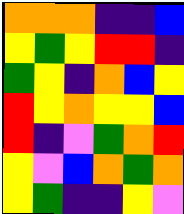[["orange", "orange", "orange", "indigo", "indigo", "blue"], ["yellow", "green", "yellow", "red", "red", "indigo"], ["green", "yellow", "indigo", "orange", "blue", "yellow"], ["red", "yellow", "orange", "yellow", "yellow", "blue"], ["red", "indigo", "violet", "green", "orange", "red"], ["yellow", "violet", "blue", "orange", "green", "orange"], ["yellow", "green", "indigo", "indigo", "yellow", "violet"]]